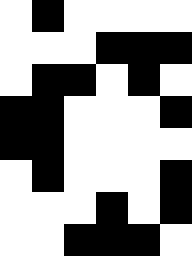[["white", "black", "white", "white", "white", "white"], ["white", "white", "white", "black", "black", "black"], ["white", "black", "black", "white", "black", "white"], ["black", "black", "white", "white", "white", "black"], ["black", "black", "white", "white", "white", "white"], ["white", "black", "white", "white", "white", "black"], ["white", "white", "white", "black", "white", "black"], ["white", "white", "black", "black", "black", "white"]]